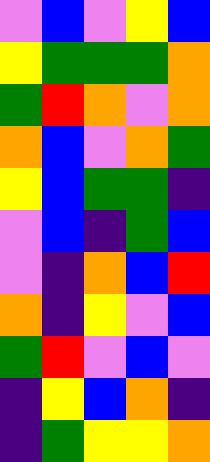[["violet", "blue", "violet", "yellow", "blue"], ["yellow", "green", "green", "green", "orange"], ["green", "red", "orange", "violet", "orange"], ["orange", "blue", "violet", "orange", "green"], ["yellow", "blue", "green", "green", "indigo"], ["violet", "blue", "indigo", "green", "blue"], ["violet", "indigo", "orange", "blue", "red"], ["orange", "indigo", "yellow", "violet", "blue"], ["green", "red", "violet", "blue", "violet"], ["indigo", "yellow", "blue", "orange", "indigo"], ["indigo", "green", "yellow", "yellow", "orange"]]